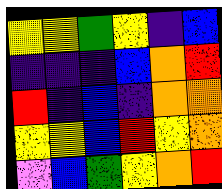[["yellow", "yellow", "green", "yellow", "indigo", "blue"], ["indigo", "indigo", "indigo", "blue", "orange", "red"], ["red", "indigo", "blue", "indigo", "orange", "orange"], ["yellow", "yellow", "blue", "red", "yellow", "orange"], ["violet", "blue", "green", "yellow", "orange", "red"]]